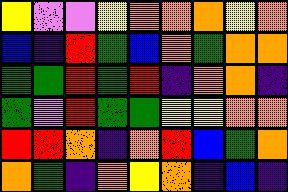[["yellow", "violet", "violet", "yellow", "orange", "orange", "orange", "yellow", "orange"], ["blue", "indigo", "red", "green", "blue", "orange", "green", "orange", "orange"], ["green", "green", "red", "green", "red", "indigo", "orange", "orange", "indigo"], ["green", "violet", "red", "green", "green", "yellow", "yellow", "orange", "orange"], ["red", "red", "orange", "indigo", "orange", "red", "blue", "green", "orange"], ["orange", "green", "indigo", "orange", "yellow", "orange", "indigo", "blue", "indigo"]]